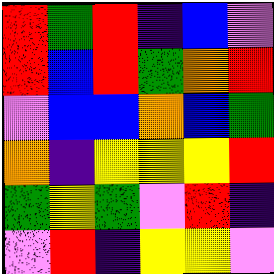[["red", "green", "red", "indigo", "blue", "violet"], ["red", "blue", "red", "green", "orange", "red"], ["violet", "blue", "blue", "orange", "blue", "green"], ["orange", "indigo", "yellow", "yellow", "yellow", "red"], ["green", "yellow", "green", "violet", "red", "indigo"], ["violet", "red", "indigo", "yellow", "yellow", "violet"]]